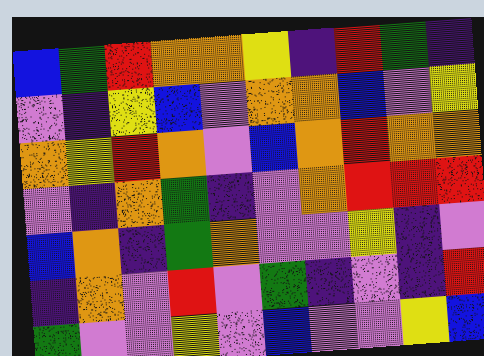[["blue", "green", "red", "orange", "orange", "yellow", "indigo", "red", "green", "indigo"], ["violet", "indigo", "yellow", "blue", "violet", "orange", "orange", "blue", "violet", "yellow"], ["orange", "yellow", "red", "orange", "violet", "blue", "orange", "red", "orange", "orange"], ["violet", "indigo", "orange", "green", "indigo", "violet", "orange", "red", "red", "red"], ["blue", "orange", "indigo", "green", "orange", "violet", "violet", "yellow", "indigo", "violet"], ["indigo", "orange", "violet", "red", "violet", "green", "indigo", "violet", "indigo", "red"], ["green", "violet", "violet", "yellow", "violet", "blue", "violet", "violet", "yellow", "blue"]]